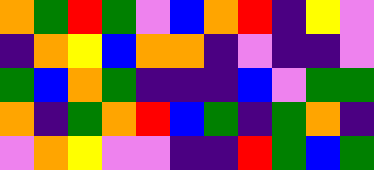[["orange", "green", "red", "green", "violet", "blue", "orange", "red", "indigo", "yellow", "violet"], ["indigo", "orange", "yellow", "blue", "orange", "orange", "indigo", "violet", "indigo", "indigo", "violet"], ["green", "blue", "orange", "green", "indigo", "indigo", "indigo", "blue", "violet", "green", "green"], ["orange", "indigo", "green", "orange", "red", "blue", "green", "indigo", "green", "orange", "indigo"], ["violet", "orange", "yellow", "violet", "violet", "indigo", "indigo", "red", "green", "blue", "green"]]